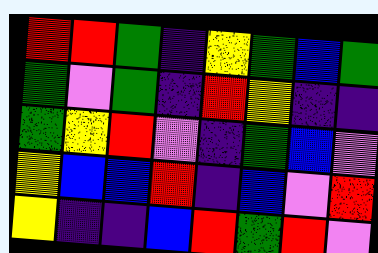[["red", "red", "green", "indigo", "yellow", "green", "blue", "green"], ["green", "violet", "green", "indigo", "red", "yellow", "indigo", "indigo"], ["green", "yellow", "red", "violet", "indigo", "green", "blue", "violet"], ["yellow", "blue", "blue", "red", "indigo", "blue", "violet", "red"], ["yellow", "indigo", "indigo", "blue", "red", "green", "red", "violet"]]